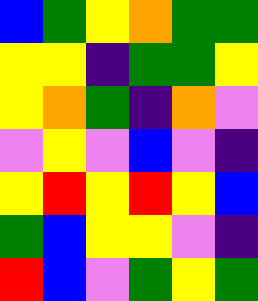[["blue", "green", "yellow", "orange", "green", "green"], ["yellow", "yellow", "indigo", "green", "green", "yellow"], ["yellow", "orange", "green", "indigo", "orange", "violet"], ["violet", "yellow", "violet", "blue", "violet", "indigo"], ["yellow", "red", "yellow", "red", "yellow", "blue"], ["green", "blue", "yellow", "yellow", "violet", "indigo"], ["red", "blue", "violet", "green", "yellow", "green"]]